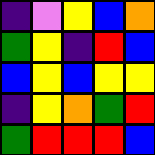[["indigo", "violet", "yellow", "blue", "orange"], ["green", "yellow", "indigo", "red", "blue"], ["blue", "yellow", "blue", "yellow", "yellow"], ["indigo", "yellow", "orange", "green", "red"], ["green", "red", "red", "red", "blue"]]